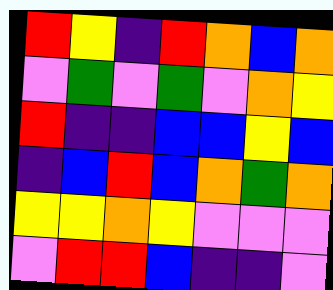[["red", "yellow", "indigo", "red", "orange", "blue", "orange"], ["violet", "green", "violet", "green", "violet", "orange", "yellow"], ["red", "indigo", "indigo", "blue", "blue", "yellow", "blue"], ["indigo", "blue", "red", "blue", "orange", "green", "orange"], ["yellow", "yellow", "orange", "yellow", "violet", "violet", "violet"], ["violet", "red", "red", "blue", "indigo", "indigo", "violet"]]